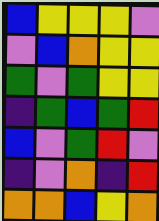[["blue", "yellow", "yellow", "yellow", "violet"], ["violet", "blue", "orange", "yellow", "yellow"], ["green", "violet", "green", "yellow", "yellow"], ["indigo", "green", "blue", "green", "red"], ["blue", "violet", "green", "red", "violet"], ["indigo", "violet", "orange", "indigo", "red"], ["orange", "orange", "blue", "yellow", "orange"]]